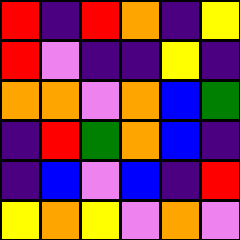[["red", "indigo", "red", "orange", "indigo", "yellow"], ["red", "violet", "indigo", "indigo", "yellow", "indigo"], ["orange", "orange", "violet", "orange", "blue", "green"], ["indigo", "red", "green", "orange", "blue", "indigo"], ["indigo", "blue", "violet", "blue", "indigo", "red"], ["yellow", "orange", "yellow", "violet", "orange", "violet"]]